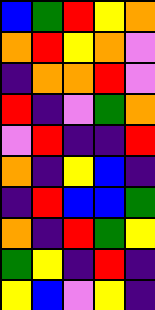[["blue", "green", "red", "yellow", "orange"], ["orange", "red", "yellow", "orange", "violet"], ["indigo", "orange", "orange", "red", "violet"], ["red", "indigo", "violet", "green", "orange"], ["violet", "red", "indigo", "indigo", "red"], ["orange", "indigo", "yellow", "blue", "indigo"], ["indigo", "red", "blue", "blue", "green"], ["orange", "indigo", "red", "green", "yellow"], ["green", "yellow", "indigo", "red", "indigo"], ["yellow", "blue", "violet", "yellow", "indigo"]]